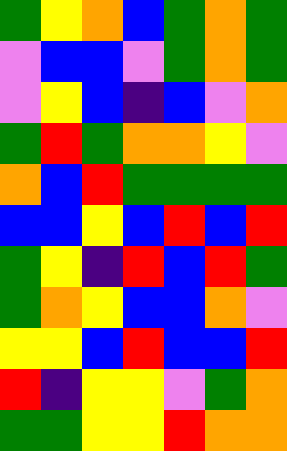[["green", "yellow", "orange", "blue", "green", "orange", "green"], ["violet", "blue", "blue", "violet", "green", "orange", "green"], ["violet", "yellow", "blue", "indigo", "blue", "violet", "orange"], ["green", "red", "green", "orange", "orange", "yellow", "violet"], ["orange", "blue", "red", "green", "green", "green", "green"], ["blue", "blue", "yellow", "blue", "red", "blue", "red"], ["green", "yellow", "indigo", "red", "blue", "red", "green"], ["green", "orange", "yellow", "blue", "blue", "orange", "violet"], ["yellow", "yellow", "blue", "red", "blue", "blue", "red"], ["red", "indigo", "yellow", "yellow", "violet", "green", "orange"], ["green", "green", "yellow", "yellow", "red", "orange", "orange"]]